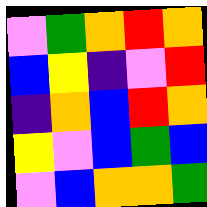[["violet", "green", "orange", "red", "orange"], ["blue", "yellow", "indigo", "violet", "red"], ["indigo", "orange", "blue", "red", "orange"], ["yellow", "violet", "blue", "green", "blue"], ["violet", "blue", "orange", "orange", "green"]]